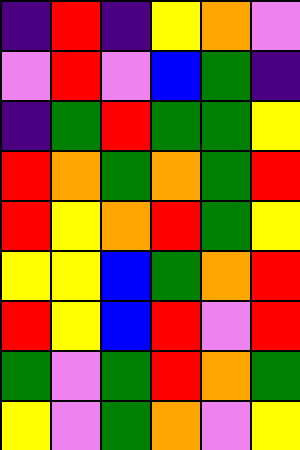[["indigo", "red", "indigo", "yellow", "orange", "violet"], ["violet", "red", "violet", "blue", "green", "indigo"], ["indigo", "green", "red", "green", "green", "yellow"], ["red", "orange", "green", "orange", "green", "red"], ["red", "yellow", "orange", "red", "green", "yellow"], ["yellow", "yellow", "blue", "green", "orange", "red"], ["red", "yellow", "blue", "red", "violet", "red"], ["green", "violet", "green", "red", "orange", "green"], ["yellow", "violet", "green", "orange", "violet", "yellow"]]